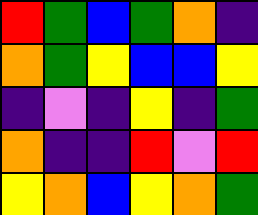[["red", "green", "blue", "green", "orange", "indigo"], ["orange", "green", "yellow", "blue", "blue", "yellow"], ["indigo", "violet", "indigo", "yellow", "indigo", "green"], ["orange", "indigo", "indigo", "red", "violet", "red"], ["yellow", "orange", "blue", "yellow", "orange", "green"]]